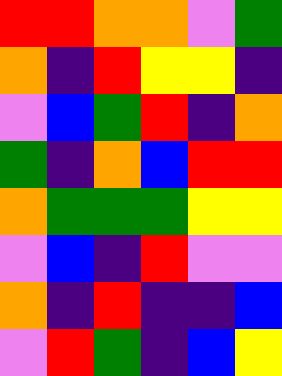[["red", "red", "orange", "orange", "violet", "green"], ["orange", "indigo", "red", "yellow", "yellow", "indigo"], ["violet", "blue", "green", "red", "indigo", "orange"], ["green", "indigo", "orange", "blue", "red", "red"], ["orange", "green", "green", "green", "yellow", "yellow"], ["violet", "blue", "indigo", "red", "violet", "violet"], ["orange", "indigo", "red", "indigo", "indigo", "blue"], ["violet", "red", "green", "indigo", "blue", "yellow"]]